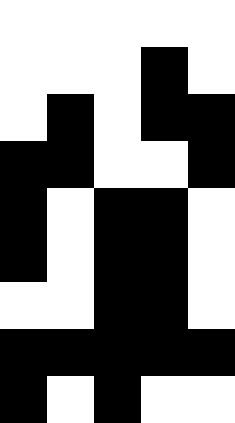[["white", "white", "white", "white", "white"], ["white", "white", "white", "black", "white"], ["white", "black", "white", "black", "black"], ["black", "black", "white", "white", "black"], ["black", "white", "black", "black", "white"], ["black", "white", "black", "black", "white"], ["white", "white", "black", "black", "white"], ["black", "black", "black", "black", "black"], ["black", "white", "black", "white", "white"]]